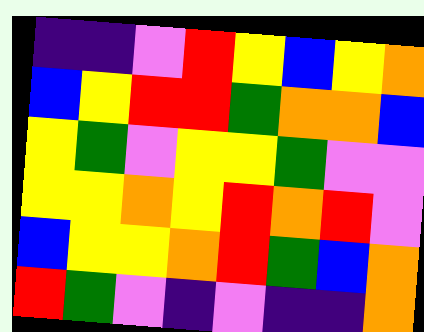[["indigo", "indigo", "violet", "red", "yellow", "blue", "yellow", "orange"], ["blue", "yellow", "red", "red", "green", "orange", "orange", "blue"], ["yellow", "green", "violet", "yellow", "yellow", "green", "violet", "violet"], ["yellow", "yellow", "orange", "yellow", "red", "orange", "red", "violet"], ["blue", "yellow", "yellow", "orange", "red", "green", "blue", "orange"], ["red", "green", "violet", "indigo", "violet", "indigo", "indigo", "orange"]]